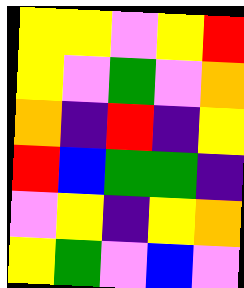[["yellow", "yellow", "violet", "yellow", "red"], ["yellow", "violet", "green", "violet", "orange"], ["orange", "indigo", "red", "indigo", "yellow"], ["red", "blue", "green", "green", "indigo"], ["violet", "yellow", "indigo", "yellow", "orange"], ["yellow", "green", "violet", "blue", "violet"]]